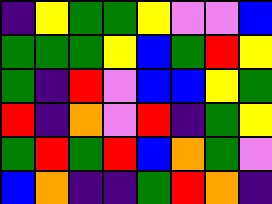[["indigo", "yellow", "green", "green", "yellow", "violet", "violet", "blue"], ["green", "green", "green", "yellow", "blue", "green", "red", "yellow"], ["green", "indigo", "red", "violet", "blue", "blue", "yellow", "green"], ["red", "indigo", "orange", "violet", "red", "indigo", "green", "yellow"], ["green", "red", "green", "red", "blue", "orange", "green", "violet"], ["blue", "orange", "indigo", "indigo", "green", "red", "orange", "indigo"]]